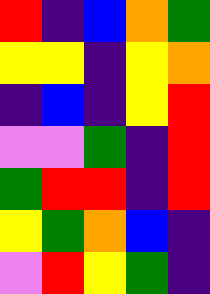[["red", "indigo", "blue", "orange", "green"], ["yellow", "yellow", "indigo", "yellow", "orange"], ["indigo", "blue", "indigo", "yellow", "red"], ["violet", "violet", "green", "indigo", "red"], ["green", "red", "red", "indigo", "red"], ["yellow", "green", "orange", "blue", "indigo"], ["violet", "red", "yellow", "green", "indigo"]]